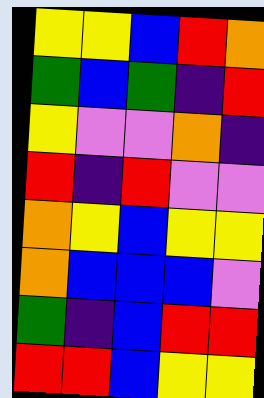[["yellow", "yellow", "blue", "red", "orange"], ["green", "blue", "green", "indigo", "red"], ["yellow", "violet", "violet", "orange", "indigo"], ["red", "indigo", "red", "violet", "violet"], ["orange", "yellow", "blue", "yellow", "yellow"], ["orange", "blue", "blue", "blue", "violet"], ["green", "indigo", "blue", "red", "red"], ["red", "red", "blue", "yellow", "yellow"]]